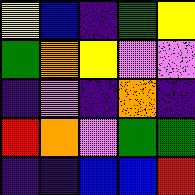[["yellow", "blue", "indigo", "green", "yellow"], ["green", "orange", "yellow", "violet", "violet"], ["indigo", "violet", "indigo", "orange", "indigo"], ["red", "orange", "violet", "green", "green"], ["indigo", "indigo", "blue", "blue", "red"]]